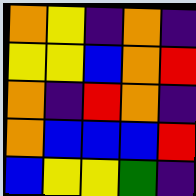[["orange", "yellow", "indigo", "orange", "indigo"], ["yellow", "yellow", "blue", "orange", "red"], ["orange", "indigo", "red", "orange", "indigo"], ["orange", "blue", "blue", "blue", "red"], ["blue", "yellow", "yellow", "green", "indigo"]]